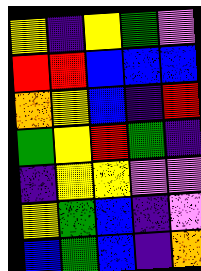[["yellow", "indigo", "yellow", "green", "violet"], ["red", "red", "blue", "blue", "blue"], ["orange", "yellow", "blue", "indigo", "red"], ["green", "yellow", "red", "green", "indigo"], ["indigo", "yellow", "yellow", "violet", "violet"], ["yellow", "green", "blue", "indigo", "violet"], ["blue", "green", "blue", "indigo", "orange"]]